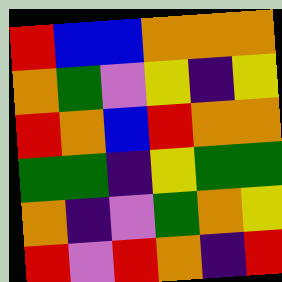[["red", "blue", "blue", "orange", "orange", "orange"], ["orange", "green", "violet", "yellow", "indigo", "yellow"], ["red", "orange", "blue", "red", "orange", "orange"], ["green", "green", "indigo", "yellow", "green", "green"], ["orange", "indigo", "violet", "green", "orange", "yellow"], ["red", "violet", "red", "orange", "indigo", "red"]]